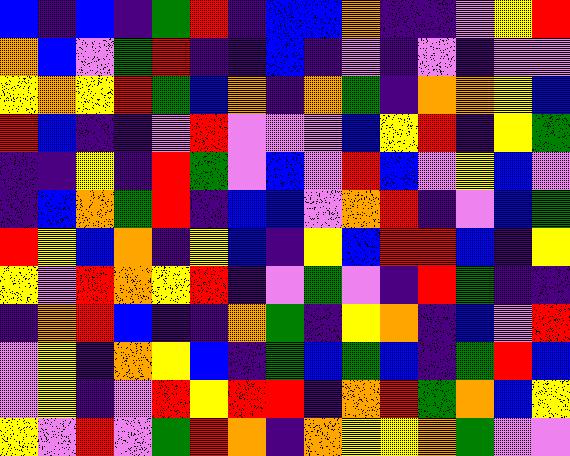[["blue", "indigo", "blue", "indigo", "green", "red", "indigo", "blue", "blue", "orange", "indigo", "indigo", "violet", "yellow", "red"], ["orange", "blue", "violet", "green", "red", "indigo", "indigo", "blue", "indigo", "violet", "indigo", "violet", "indigo", "violet", "violet"], ["yellow", "orange", "yellow", "red", "green", "blue", "orange", "indigo", "orange", "green", "indigo", "orange", "orange", "yellow", "blue"], ["red", "blue", "indigo", "indigo", "violet", "red", "violet", "violet", "violet", "blue", "yellow", "red", "indigo", "yellow", "green"], ["indigo", "indigo", "yellow", "indigo", "red", "green", "violet", "blue", "violet", "red", "blue", "violet", "yellow", "blue", "violet"], ["indigo", "blue", "orange", "green", "red", "indigo", "blue", "blue", "violet", "orange", "red", "indigo", "violet", "blue", "green"], ["red", "yellow", "blue", "orange", "indigo", "yellow", "blue", "indigo", "yellow", "blue", "red", "red", "blue", "indigo", "yellow"], ["yellow", "violet", "red", "orange", "yellow", "red", "indigo", "violet", "green", "violet", "indigo", "red", "green", "indigo", "indigo"], ["indigo", "orange", "red", "blue", "indigo", "indigo", "orange", "green", "indigo", "yellow", "orange", "indigo", "blue", "violet", "red"], ["violet", "yellow", "indigo", "orange", "yellow", "blue", "indigo", "green", "blue", "green", "blue", "indigo", "green", "red", "blue"], ["violet", "yellow", "indigo", "violet", "red", "yellow", "red", "red", "indigo", "orange", "red", "green", "orange", "blue", "yellow"], ["yellow", "violet", "red", "violet", "green", "red", "orange", "indigo", "orange", "yellow", "yellow", "orange", "green", "violet", "violet"]]